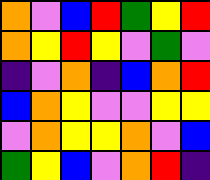[["orange", "violet", "blue", "red", "green", "yellow", "red"], ["orange", "yellow", "red", "yellow", "violet", "green", "violet"], ["indigo", "violet", "orange", "indigo", "blue", "orange", "red"], ["blue", "orange", "yellow", "violet", "violet", "yellow", "yellow"], ["violet", "orange", "yellow", "yellow", "orange", "violet", "blue"], ["green", "yellow", "blue", "violet", "orange", "red", "indigo"]]